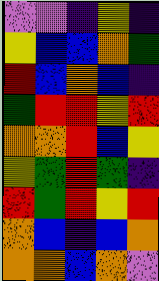[["violet", "violet", "indigo", "yellow", "indigo"], ["yellow", "blue", "blue", "orange", "green"], ["red", "blue", "orange", "blue", "indigo"], ["green", "red", "red", "yellow", "red"], ["orange", "orange", "red", "blue", "yellow"], ["yellow", "green", "red", "green", "indigo"], ["red", "green", "red", "yellow", "red"], ["orange", "blue", "indigo", "blue", "orange"], ["orange", "orange", "blue", "orange", "violet"]]